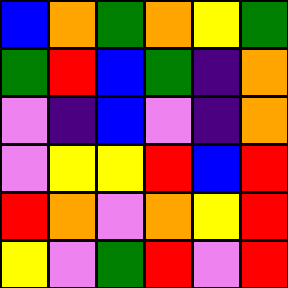[["blue", "orange", "green", "orange", "yellow", "green"], ["green", "red", "blue", "green", "indigo", "orange"], ["violet", "indigo", "blue", "violet", "indigo", "orange"], ["violet", "yellow", "yellow", "red", "blue", "red"], ["red", "orange", "violet", "orange", "yellow", "red"], ["yellow", "violet", "green", "red", "violet", "red"]]